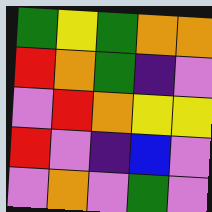[["green", "yellow", "green", "orange", "orange"], ["red", "orange", "green", "indigo", "violet"], ["violet", "red", "orange", "yellow", "yellow"], ["red", "violet", "indigo", "blue", "violet"], ["violet", "orange", "violet", "green", "violet"]]